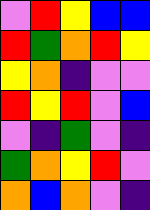[["violet", "red", "yellow", "blue", "blue"], ["red", "green", "orange", "red", "yellow"], ["yellow", "orange", "indigo", "violet", "violet"], ["red", "yellow", "red", "violet", "blue"], ["violet", "indigo", "green", "violet", "indigo"], ["green", "orange", "yellow", "red", "violet"], ["orange", "blue", "orange", "violet", "indigo"]]